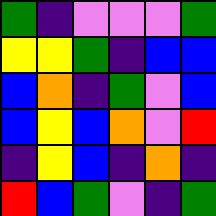[["green", "indigo", "violet", "violet", "violet", "green"], ["yellow", "yellow", "green", "indigo", "blue", "blue"], ["blue", "orange", "indigo", "green", "violet", "blue"], ["blue", "yellow", "blue", "orange", "violet", "red"], ["indigo", "yellow", "blue", "indigo", "orange", "indigo"], ["red", "blue", "green", "violet", "indigo", "green"]]